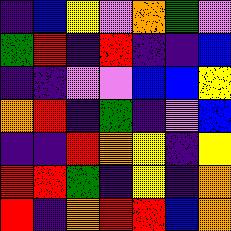[["indigo", "blue", "yellow", "violet", "orange", "green", "violet"], ["green", "red", "indigo", "red", "indigo", "indigo", "blue"], ["indigo", "indigo", "violet", "violet", "blue", "blue", "yellow"], ["orange", "red", "indigo", "green", "indigo", "violet", "blue"], ["indigo", "indigo", "red", "orange", "yellow", "indigo", "yellow"], ["red", "red", "green", "indigo", "yellow", "indigo", "orange"], ["red", "indigo", "orange", "red", "red", "blue", "orange"]]